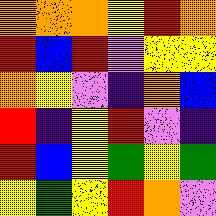[["orange", "orange", "orange", "yellow", "red", "orange"], ["red", "blue", "red", "violet", "yellow", "yellow"], ["orange", "yellow", "violet", "indigo", "orange", "blue"], ["red", "indigo", "yellow", "red", "violet", "indigo"], ["red", "blue", "yellow", "green", "yellow", "green"], ["yellow", "green", "yellow", "red", "orange", "violet"]]